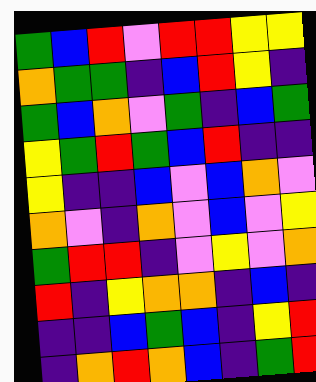[["green", "blue", "red", "violet", "red", "red", "yellow", "yellow"], ["orange", "green", "green", "indigo", "blue", "red", "yellow", "indigo"], ["green", "blue", "orange", "violet", "green", "indigo", "blue", "green"], ["yellow", "green", "red", "green", "blue", "red", "indigo", "indigo"], ["yellow", "indigo", "indigo", "blue", "violet", "blue", "orange", "violet"], ["orange", "violet", "indigo", "orange", "violet", "blue", "violet", "yellow"], ["green", "red", "red", "indigo", "violet", "yellow", "violet", "orange"], ["red", "indigo", "yellow", "orange", "orange", "indigo", "blue", "indigo"], ["indigo", "indigo", "blue", "green", "blue", "indigo", "yellow", "red"], ["indigo", "orange", "red", "orange", "blue", "indigo", "green", "red"]]